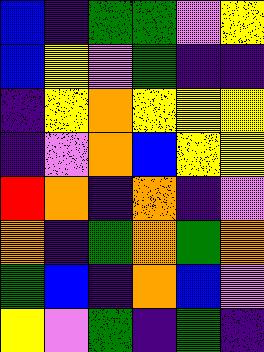[["blue", "indigo", "green", "green", "violet", "yellow"], ["blue", "yellow", "violet", "green", "indigo", "indigo"], ["indigo", "yellow", "orange", "yellow", "yellow", "yellow"], ["indigo", "violet", "orange", "blue", "yellow", "yellow"], ["red", "orange", "indigo", "orange", "indigo", "violet"], ["orange", "indigo", "green", "orange", "green", "orange"], ["green", "blue", "indigo", "orange", "blue", "violet"], ["yellow", "violet", "green", "indigo", "green", "indigo"]]